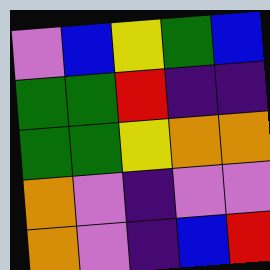[["violet", "blue", "yellow", "green", "blue"], ["green", "green", "red", "indigo", "indigo"], ["green", "green", "yellow", "orange", "orange"], ["orange", "violet", "indigo", "violet", "violet"], ["orange", "violet", "indigo", "blue", "red"]]